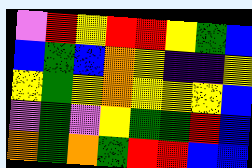[["violet", "red", "yellow", "red", "red", "yellow", "green", "blue"], ["blue", "green", "blue", "orange", "yellow", "indigo", "indigo", "yellow"], ["yellow", "green", "yellow", "orange", "yellow", "yellow", "yellow", "blue"], ["violet", "green", "violet", "yellow", "green", "green", "red", "blue"], ["orange", "green", "orange", "green", "red", "red", "blue", "blue"]]